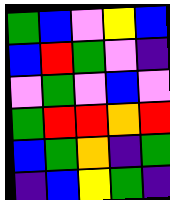[["green", "blue", "violet", "yellow", "blue"], ["blue", "red", "green", "violet", "indigo"], ["violet", "green", "violet", "blue", "violet"], ["green", "red", "red", "orange", "red"], ["blue", "green", "orange", "indigo", "green"], ["indigo", "blue", "yellow", "green", "indigo"]]